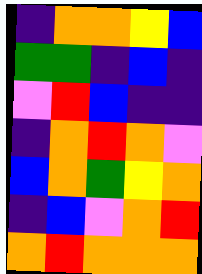[["indigo", "orange", "orange", "yellow", "blue"], ["green", "green", "indigo", "blue", "indigo"], ["violet", "red", "blue", "indigo", "indigo"], ["indigo", "orange", "red", "orange", "violet"], ["blue", "orange", "green", "yellow", "orange"], ["indigo", "blue", "violet", "orange", "red"], ["orange", "red", "orange", "orange", "orange"]]